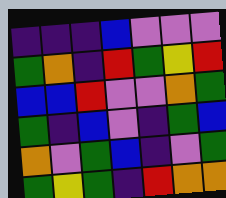[["indigo", "indigo", "indigo", "blue", "violet", "violet", "violet"], ["green", "orange", "indigo", "red", "green", "yellow", "red"], ["blue", "blue", "red", "violet", "violet", "orange", "green"], ["green", "indigo", "blue", "violet", "indigo", "green", "blue"], ["orange", "violet", "green", "blue", "indigo", "violet", "green"], ["green", "yellow", "green", "indigo", "red", "orange", "orange"]]